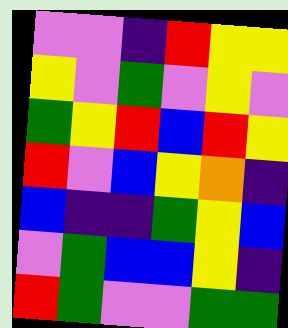[["violet", "violet", "indigo", "red", "yellow", "yellow"], ["yellow", "violet", "green", "violet", "yellow", "violet"], ["green", "yellow", "red", "blue", "red", "yellow"], ["red", "violet", "blue", "yellow", "orange", "indigo"], ["blue", "indigo", "indigo", "green", "yellow", "blue"], ["violet", "green", "blue", "blue", "yellow", "indigo"], ["red", "green", "violet", "violet", "green", "green"]]